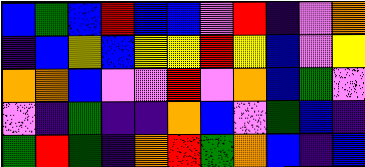[["blue", "green", "blue", "red", "blue", "blue", "violet", "red", "indigo", "violet", "orange"], ["indigo", "blue", "yellow", "blue", "yellow", "yellow", "red", "yellow", "blue", "violet", "yellow"], ["orange", "orange", "blue", "violet", "violet", "red", "violet", "orange", "blue", "green", "violet"], ["violet", "indigo", "green", "indigo", "indigo", "orange", "blue", "violet", "green", "blue", "indigo"], ["green", "red", "green", "indigo", "orange", "red", "green", "orange", "blue", "indigo", "blue"]]